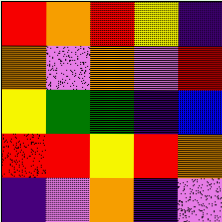[["red", "orange", "red", "yellow", "indigo"], ["orange", "violet", "orange", "violet", "red"], ["yellow", "green", "green", "indigo", "blue"], ["red", "red", "yellow", "red", "orange"], ["indigo", "violet", "orange", "indigo", "violet"]]